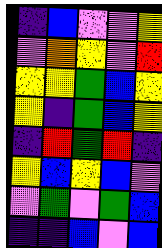[["indigo", "blue", "violet", "violet", "yellow"], ["violet", "orange", "yellow", "violet", "red"], ["yellow", "yellow", "green", "blue", "yellow"], ["yellow", "indigo", "green", "blue", "yellow"], ["indigo", "red", "green", "red", "indigo"], ["yellow", "blue", "yellow", "blue", "violet"], ["violet", "green", "violet", "green", "blue"], ["indigo", "indigo", "blue", "violet", "blue"]]